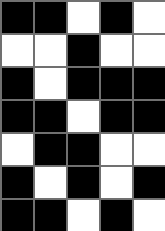[["black", "black", "white", "black", "white"], ["white", "white", "black", "white", "white"], ["black", "white", "black", "black", "black"], ["black", "black", "white", "black", "black"], ["white", "black", "black", "white", "white"], ["black", "white", "black", "white", "black"], ["black", "black", "white", "black", "white"]]